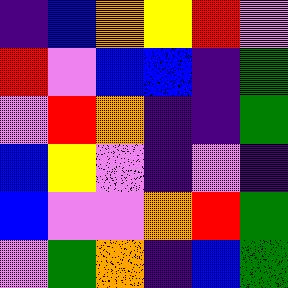[["indigo", "blue", "orange", "yellow", "red", "violet"], ["red", "violet", "blue", "blue", "indigo", "green"], ["violet", "red", "orange", "indigo", "indigo", "green"], ["blue", "yellow", "violet", "indigo", "violet", "indigo"], ["blue", "violet", "violet", "orange", "red", "green"], ["violet", "green", "orange", "indigo", "blue", "green"]]